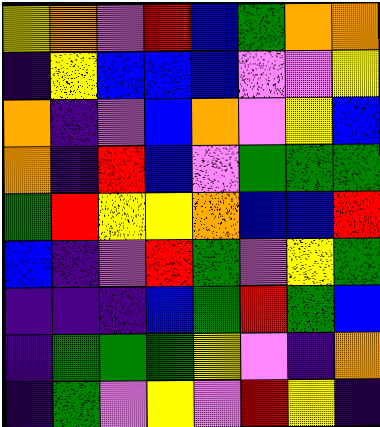[["yellow", "orange", "violet", "red", "blue", "green", "orange", "orange"], ["indigo", "yellow", "blue", "blue", "blue", "violet", "violet", "yellow"], ["orange", "indigo", "violet", "blue", "orange", "violet", "yellow", "blue"], ["orange", "indigo", "red", "blue", "violet", "green", "green", "green"], ["green", "red", "yellow", "yellow", "orange", "blue", "blue", "red"], ["blue", "indigo", "violet", "red", "green", "violet", "yellow", "green"], ["indigo", "indigo", "indigo", "blue", "green", "red", "green", "blue"], ["indigo", "green", "green", "green", "yellow", "violet", "indigo", "orange"], ["indigo", "green", "violet", "yellow", "violet", "red", "yellow", "indigo"]]